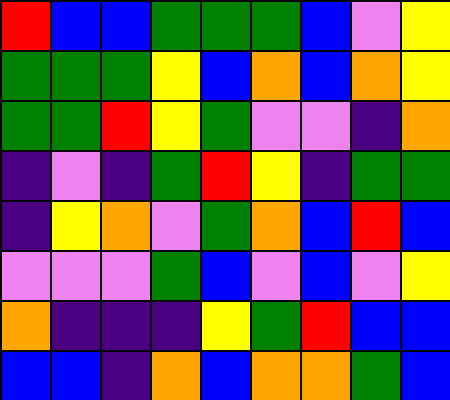[["red", "blue", "blue", "green", "green", "green", "blue", "violet", "yellow"], ["green", "green", "green", "yellow", "blue", "orange", "blue", "orange", "yellow"], ["green", "green", "red", "yellow", "green", "violet", "violet", "indigo", "orange"], ["indigo", "violet", "indigo", "green", "red", "yellow", "indigo", "green", "green"], ["indigo", "yellow", "orange", "violet", "green", "orange", "blue", "red", "blue"], ["violet", "violet", "violet", "green", "blue", "violet", "blue", "violet", "yellow"], ["orange", "indigo", "indigo", "indigo", "yellow", "green", "red", "blue", "blue"], ["blue", "blue", "indigo", "orange", "blue", "orange", "orange", "green", "blue"]]